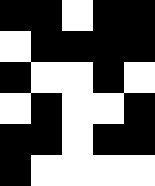[["black", "black", "white", "black", "black"], ["white", "black", "black", "black", "black"], ["black", "white", "white", "black", "white"], ["white", "black", "white", "white", "black"], ["black", "black", "white", "black", "black"], ["black", "white", "white", "white", "white"]]